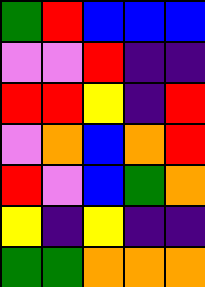[["green", "red", "blue", "blue", "blue"], ["violet", "violet", "red", "indigo", "indigo"], ["red", "red", "yellow", "indigo", "red"], ["violet", "orange", "blue", "orange", "red"], ["red", "violet", "blue", "green", "orange"], ["yellow", "indigo", "yellow", "indigo", "indigo"], ["green", "green", "orange", "orange", "orange"]]